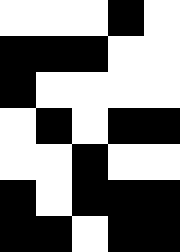[["white", "white", "white", "black", "white"], ["black", "black", "black", "white", "white"], ["black", "white", "white", "white", "white"], ["white", "black", "white", "black", "black"], ["white", "white", "black", "white", "white"], ["black", "white", "black", "black", "black"], ["black", "black", "white", "black", "black"]]